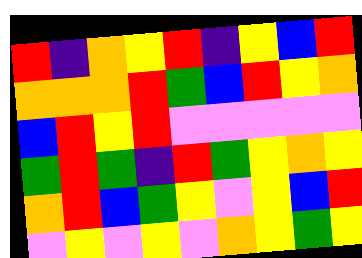[["red", "indigo", "orange", "yellow", "red", "indigo", "yellow", "blue", "red"], ["orange", "orange", "orange", "red", "green", "blue", "red", "yellow", "orange"], ["blue", "red", "yellow", "red", "violet", "violet", "violet", "violet", "violet"], ["green", "red", "green", "indigo", "red", "green", "yellow", "orange", "yellow"], ["orange", "red", "blue", "green", "yellow", "violet", "yellow", "blue", "red"], ["violet", "yellow", "violet", "yellow", "violet", "orange", "yellow", "green", "yellow"]]